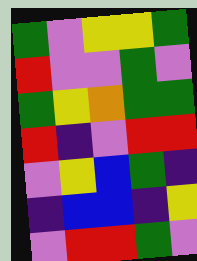[["green", "violet", "yellow", "yellow", "green"], ["red", "violet", "violet", "green", "violet"], ["green", "yellow", "orange", "green", "green"], ["red", "indigo", "violet", "red", "red"], ["violet", "yellow", "blue", "green", "indigo"], ["indigo", "blue", "blue", "indigo", "yellow"], ["violet", "red", "red", "green", "violet"]]